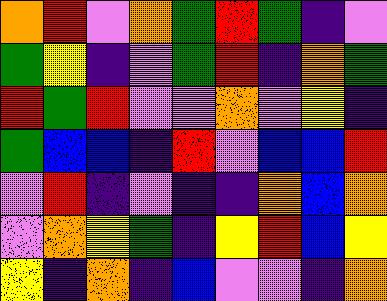[["orange", "red", "violet", "orange", "green", "red", "green", "indigo", "violet"], ["green", "yellow", "indigo", "violet", "green", "red", "indigo", "orange", "green"], ["red", "green", "red", "violet", "violet", "orange", "violet", "yellow", "indigo"], ["green", "blue", "blue", "indigo", "red", "violet", "blue", "blue", "red"], ["violet", "red", "indigo", "violet", "indigo", "indigo", "orange", "blue", "orange"], ["violet", "orange", "yellow", "green", "indigo", "yellow", "red", "blue", "yellow"], ["yellow", "indigo", "orange", "indigo", "blue", "violet", "violet", "indigo", "orange"]]